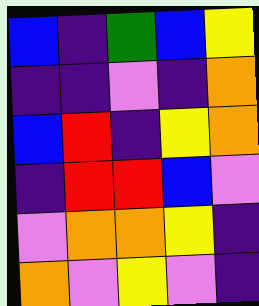[["blue", "indigo", "green", "blue", "yellow"], ["indigo", "indigo", "violet", "indigo", "orange"], ["blue", "red", "indigo", "yellow", "orange"], ["indigo", "red", "red", "blue", "violet"], ["violet", "orange", "orange", "yellow", "indigo"], ["orange", "violet", "yellow", "violet", "indigo"]]